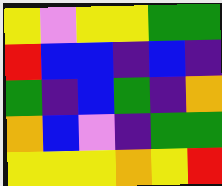[["yellow", "violet", "yellow", "yellow", "green", "green"], ["red", "blue", "blue", "indigo", "blue", "indigo"], ["green", "indigo", "blue", "green", "indigo", "orange"], ["orange", "blue", "violet", "indigo", "green", "green"], ["yellow", "yellow", "yellow", "orange", "yellow", "red"]]